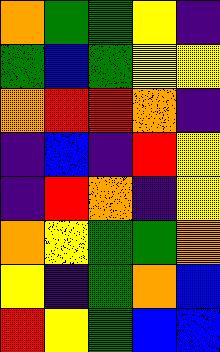[["orange", "green", "green", "yellow", "indigo"], ["green", "blue", "green", "yellow", "yellow"], ["orange", "red", "red", "orange", "indigo"], ["indigo", "blue", "indigo", "red", "yellow"], ["indigo", "red", "orange", "indigo", "yellow"], ["orange", "yellow", "green", "green", "orange"], ["yellow", "indigo", "green", "orange", "blue"], ["red", "yellow", "green", "blue", "blue"]]